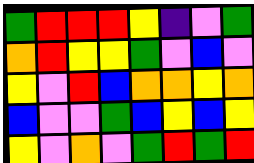[["green", "red", "red", "red", "yellow", "indigo", "violet", "green"], ["orange", "red", "yellow", "yellow", "green", "violet", "blue", "violet"], ["yellow", "violet", "red", "blue", "orange", "orange", "yellow", "orange"], ["blue", "violet", "violet", "green", "blue", "yellow", "blue", "yellow"], ["yellow", "violet", "orange", "violet", "green", "red", "green", "red"]]